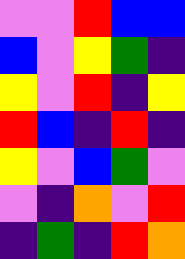[["violet", "violet", "red", "blue", "blue"], ["blue", "violet", "yellow", "green", "indigo"], ["yellow", "violet", "red", "indigo", "yellow"], ["red", "blue", "indigo", "red", "indigo"], ["yellow", "violet", "blue", "green", "violet"], ["violet", "indigo", "orange", "violet", "red"], ["indigo", "green", "indigo", "red", "orange"]]